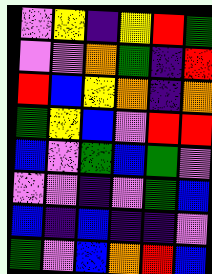[["violet", "yellow", "indigo", "yellow", "red", "green"], ["violet", "violet", "orange", "green", "indigo", "red"], ["red", "blue", "yellow", "orange", "indigo", "orange"], ["green", "yellow", "blue", "violet", "red", "red"], ["blue", "violet", "green", "blue", "green", "violet"], ["violet", "violet", "indigo", "violet", "green", "blue"], ["blue", "indigo", "blue", "indigo", "indigo", "violet"], ["green", "violet", "blue", "orange", "red", "blue"]]